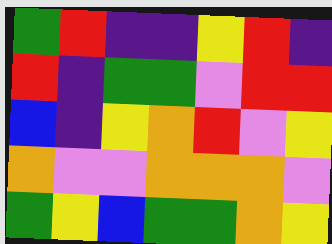[["green", "red", "indigo", "indigo", "yellow", "red", "indigo"], ["red", "indigo", "green", "green", "violet", "red", "red"], ["blue", "indigo", "yellow", "orange", "red", "violet", "yellow"], ["orange", "violet", "violet", "orange", "orange", "orange", "violet"], ["green", "yellow", "blue", "green", "green", "orange", "yellow"]]